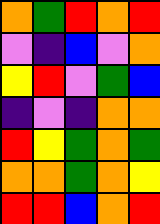[["orange", "green", "red", "orange", "red"], ["violet", "indigo", "blue", "violet", "orange"], ["yellow", "red", "violet", "green", "blue"], ["indigo", "violet", "indigo", "orange", "orange"], ["red", "yellow", "green", "orange", "green"], ["orange", "orange", "green", "orange", "yellow"], ["red", "red", "blue", "orange", "red"]]